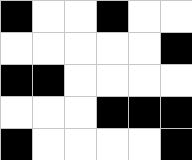[["black", "white", "white", "black", "white", "white"], ["white", "white", "white", "white", "white", "black"], ["black", "black", "white", "white", "white", "white"], ["white", "white", "white", "black", "black", "black"], ["black", "white", "white", "white", "white", "black"]]